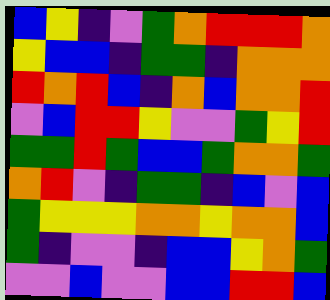[["blue", "yellow", "indigo", "violet", "green", "orange", "red", "red", "red", "orange"], ["yellow", "blue", "blue", "indigo", "green", "green", "indigo", "orange", "orange", "orange"], ["red", "orange", "red", "blue", "indigo", "orange", "blue", "orange", "orange", "red"], ["violet", "blue", "red", "red", "yellow", "violet", "violet", "green", "yellow", "red"], ["green", "green", "red", "green", "blue", "blue", "green", "orange", "orange", "green"], ["orange", "red", "violet", "indigo", "green", "green", "indigo", "blue", "violet", "blue"], ["green", "yellow", "yellow", "yellow", "orange", "orange", "yellow", "orange", "orange", "blue"], ["green", "indigo", "violet", "violet", "indigo", "blue", "blue", "yellow", "orange", "green"], ["violet", "violet", "blue", "violet", "violet", "blue", "blue", "red", "red", "blue"]]